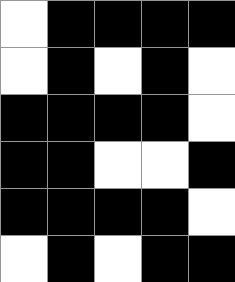[["white", "black", "black", "black", "black"], ["white", "black", "white", "black", "white"], ["black", "black", "black", "black", "white"], ["black", "black", "white", "white", "black"], ["black", "black", "black", "black", "white"], ["white", "black", "white", "black", "black"]]